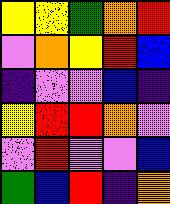[["yellow", "yellow", "green", "orange", "red"], ["violet", "orange", "yellow", "red", "blue"], ["indigo", "violet", "violet", "blue", "indigo"], ["yellow", "red", "red", "orange", "violet"], ["violet", "red", "violet", "violet", "blue"], ["green", "blue", "red", "indigo", "orange"]]